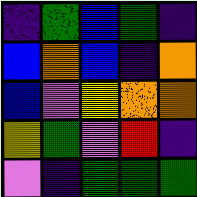[["indigo", "green", "blue", "green", "indigo"], ["blue", "orange", "blue", "indigo", "orange"], ["blue", "violet", "yellow", "orange", "orange"], ["yellow", "green", "violet", "red", "indigo"], ["violet", "indigo", "green", "green", "green"]]